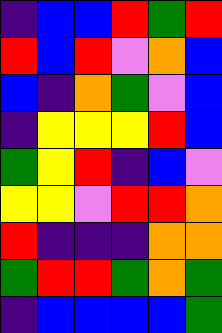[["indigo", "blue", "blue", "red", "green", "red"], ["red", "blue", "red", "violet", "orange", "blue"], ["blue", "indigo", "orange", "green", "violet", "blue"], ["indigo", "yellow", "yellow", "yellow", "red", "blue"], ["green", "yellow", "red", "indigo", "blue", "violet"], ["yellow", "yellow", "violet", "red", "red", "orange"], ["red", "indigo", "indigo", "indigo", "orange", "orange"], ["green", "red", "red", "green", "orange", "green"], ["indigo", "blue", "blue", "blue", "blue", "green"]]